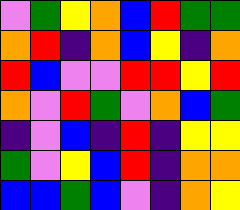[["violet", "green", "yellow", "orange", "blue", "red", "green", "green"], ["orange", "red", "indigo", "orange", "blue", "yellow", "indigo", "orange"], ["red", "blue", "violet", "violet", "red", "red", "yellow", "red"], ["orange", "violet", "red", "green", "violet", "orange", "blue", "green"], ["indigo", "violet", "blue", "indigo", "red", "indigo", "yellow", "yellow"], ["green", "violet", "yellow", "blue", "red", "indigo", "orange", "orange"], ["blue", "blue", "green", "blue", "violet", "indigo", "orange", "yellow"]]